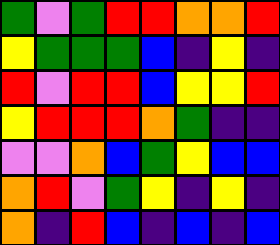[["green", "violet", "green", "red", "red", "orange", "orange", "red"], ["yellow", "green", "green", "green", "blue", "indigo", "yellow", "indigo"], ["red", "violet", "red", "red", "blue", "yellow", "yellow", "red"], ["yellow", "red", "red", "red", "orange", "green", "indigo", "indigo"], ["violet", "violet", "orange", "blue", "green", "yellow", "blue", "blue"], ["orange", "red", "violet", "green", "yellow", "indigo", "yellow", "indigo"], ["orange", "indigo", "red", "blue", "indigo", "blue", "indigo", "blue"]]